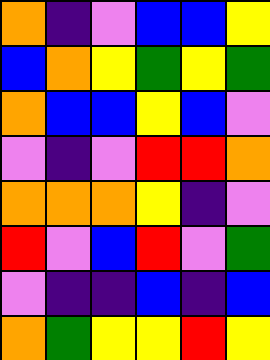[["orange", "indigo", "violet", "blue", "blue", "yellow"], ["blue", "orange", "yellow", "green", "yellow", "green"], ["orange", "blue", "blue", "yellow", "blue", "violet"], ["violet", "indigo", "violet", "red", "red", "orange"], ["orange", "orange", "orange", "yellow", "indigo", "violet"], ["red", "violet", "blue", "red", "violet", "green"], ["violet", "indigo", "indigo", "blue", "indigo", "blue"], ["orange", "green", "yellow", "yellow", "red", "yellow"]]